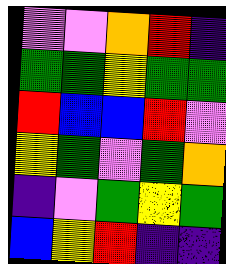[["violet", "violet", "orange", "red", "indigo"], ["green", "green", "yellow", "green", "green"], ["red", "blue", "blue", "red", "violet"], ["yellow", "green", "violet", "green", "orange"], ["indigo", "violet", "green", "yellow", "green"], ["blue", "yellow", "red", "indigo", "indigo"]]